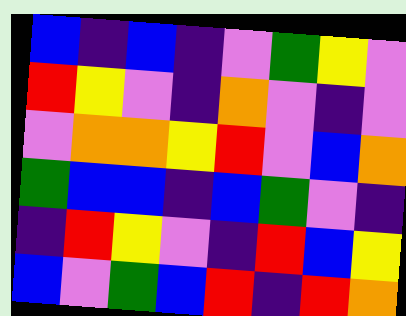[["blue", "indigo", "blue", "indigo", "violet", "green", "yellow", "violet"], ["red", "yellow", "violet", "indigo", "orange", "violet", "indigo", "violet"], ["violet", "orange", "orange", "yellow", "red", "violet", "blue", "orange"], ["green", "blue", "blue", "indigo", "blue", "green", "violet", "indigo"], ["indigo", "red", "yellow", "violet", "indigo", "red", "blue", "yellow"], ["blue", "violet", "green", "blue", "red", "indigo", "red", "orange"]]